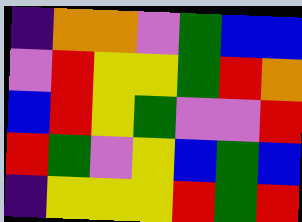[["indigo", "orange", "orange", "violet", "green", "blue", "blue"], ["violet", "red", "yellow", "yellow", "green", "red", "orange"], ["blue", "red", "yellow", "green", "violet", "violet", "red"], ["red", "green", "violet", "yellow", "blue", "green", "blue"], ["indigo", "yellow", "yellow", "yellow", "red", "green", "red"]]